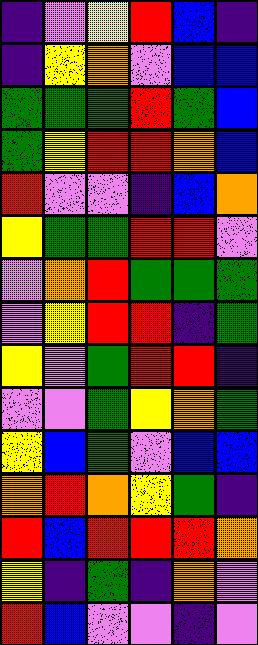[["indigo", "violet", "yellow", "red", "blue", "indigo"], ["indigo", "yellow", "orange", "violet", "blue", "blue"], ["green", "green", "green", "red", "green", "blue"], ["green", "yellow", "red", "red", "orange", "blue"], ["red", "violet", "violet", "indigo", "blue", "orange"], ["yellow", "green", "green", "red", "red", "violet"], ["violet", "orange", "red", "green", "green", "green"], ["violet", "yellow", "red", "red", "indigo", "green"], ["yellow", "violet", "green", "red", "red", "indigo"], ["violet", "violet", "green", "yellow", "orange", "green"], ["yellow", "blue", "green", "violet", "blue", "blue"], ["orange", "red", "orange", "yellow", "green", "indigo"], ["red", "blue", "red", "red", "red", "orange"], ["yellow", "indigo", "green", "indigo", "orange", "violet"], ["red", "blue", "violet", "violet", "indigo", "violet"]]